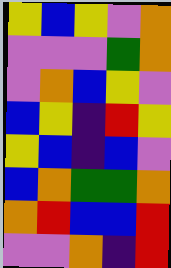[["yellow", "blue", "yellow", "violet", "orange"], ["violet", "violet", "violet", "green", "orange"], ["violet", "orange", "blue", "yellow", "violet"], ["blue", "yellow", "indigo", "red", "yellow"], ["yellow", "blue", "indigo", "blue", "violet"], ["blue", "orange", "green", "green", "orange"], ["orange", "red", "blue", "blue", "red"], ["violet", "violet", "orange", "indigo", "red"]]